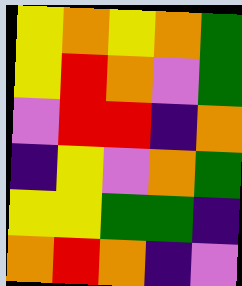[["yellow", "orange", "yellow", "orange", "green"], ["yellow", "red", "orange", "violet", "green"], ["violet", "red", "red", "indigo", "orange"], ["indigo", "yellow", "violet", "orange", "green"], ["yellow", "yellow", "green", "green", "indigo"], ["orange", "red", "orange", "indigo", "violet"]]